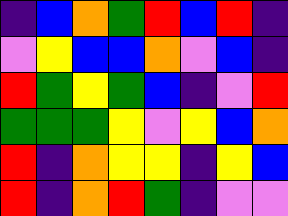[["indigo", "blue", "orange", "green", "red", "blue", "red", "indigo"], ["violet", "yellow", "blue", "blue", "orange", "violet", "blue", "indigo"], ["red", "green", "yellow", "green", "blue", "indigo", "violet", "red"], ["green", "green", "green", "yellow", "violet", "yellow", "blue", "orange"], ["red", "indigo", "orange", "yellow", "yellow", "indigo", "yellow", "blue"], ["red", "indigo", "orange", "red", "green", "indigo", "violet", "violet"]]